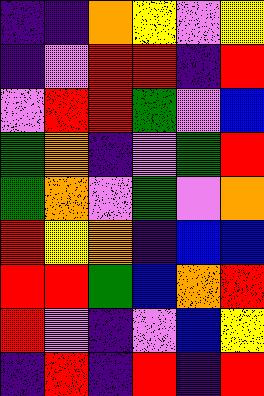[["indigo", "indigo", "orange", "yellow", "violet", "yellow"], ["indigo", "violet", "red", "red", "indigo", "red"], ["violet", "red", "red", "green", "violet", "blue"], ["green", "orange", "indigo", "violet", "green", "red"], ["green", "orange", "violet", "green", "violet", "orange"], ["red", "yellow", "orange", "indigo", "blue", "blue"], ["red", "red", "green", "blue", "orange", "red"], ["red", "violet", "indigo", "violet", "blue", "yellow"], ["indigo", "red", "indigo", "red", "indigo", "red"]]